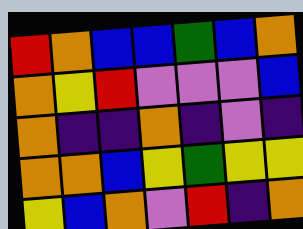[["red", "orange", "blue", "blue", "green", "blue", "orange"], ["orange", "yellow", "red", "violet", "violet", "violet", "blue"], ["orange", "indigo", "indigo", "orange", "indigo", "violet", "indigo"], ["orange", "orange", "blue", "yellow", "green", "yellow", "yellow"], ["yellow", "blue", "orange", "violet", "red", "indigo", "orange"]]